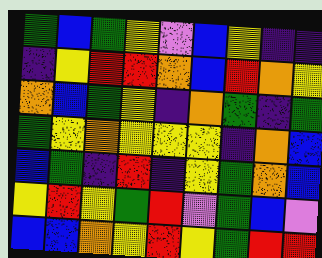[["green", "blue", "green", "yellow", "violet", "blue", "yellow", "indigo", "indigo"], ["indigo", "yellow", "red", "red", "orange", "blue", "red", "orange", "yellow"], ["orange", "blue", "green", "yellow", "indigo", "orange", "green", "indigo", "green"], ["green", "yellow", "orange", "yellow", "yellow", "yellow", "indigo", "orange", "blue"], ["blue", "green", "indigo", "red", "indigo", "yellow", "green", "orange", "blue"], ["yellow", "red", "yellow", "green", "red", "violet", "green", "blue", "violet"], ["blue", "blue", "orange", "yellow", "red", "yellow", "green", "red", "red"]]